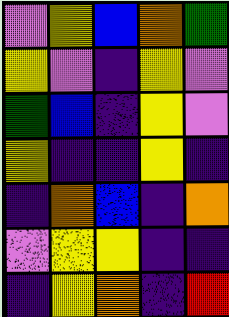[["violet", "yellow", "blue", "orange", "green"], ["yellow", "violet", "indigo", "yellow", "violet"], ["green", "blue", "indigo", "yellow", "violet"], ["yellow", "indigo", "indigo", "yellow", "indigo"], ["indigo", "orange", "blue", "indigo", "orange"], ["violet", "yellow", "yellow", "indigo", "indigo"], ["indigo", "yellow", "orange", "indigo", "red"]]